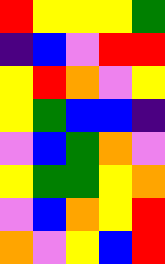[["red", "yellow", "yellow", "yellow", "green"], ["indigo", "blue", "violet", "red", "red"], ["yellow", "red", "orange", "violet", "yellow"], ["yellow", "green", "blue", "blue", "indigo"], ["violet", "blue", "green", "orange", "violet"], ["yellow", "green", "green", "yellow", "orange"], ["violet", "blue", "orange", "yellow", "red"], ["orange", "violet", "yellow", "blue", "red"]]